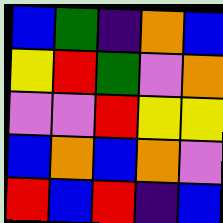[["blue", "green", "indigo", "orange", "blue"], ["yellow", "red", "green", "violet", "orange"], ["violet", "violet", "red", "yellow", "yellow"], ["blue", "orange", "blue", "orange", "violet"], ["red", "blue", "red", "indigo", "blue"]]